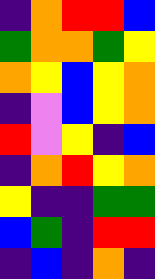[["indigo", "orange", "red", "red", "blue"], ["green", "orange", "orange", "green", "yellow"], ["orange", "yellow", "blue", "yellow", "orange"], ["indigo", "violet", "blue", "yellow", "orange"], ["red", "violet", "yellow", "indigo", "blue"], ["indigo", "orange", "red", "yellow", "orange"], ["yellow", "indigo", "indigo", "green", "green"], ["blue", "green", "indigo", "red", "red"], ["indigo", "blue", "indigo", "orange", "indigo"]]